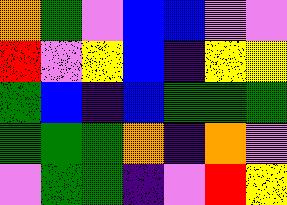[["orange", "green", "violet", "blue", "blue", "violet", "violet"], ["red", "violet", "yellow", "blue", "indigo", "yellow", "yellow"], ["green", "blue", "indigo", "blue", "green", "green", "green"], ["green", "green", "green", "orange", "indigo", "orange", "violet"], ["violet", "green", "green", "indigo", "violet", "red", "yellow"]]